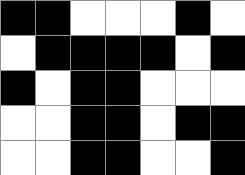[["black", "black", "white", "white", "white", "black", "white"], ["white", "black", "black", "black", "black", "white", "black"], ["black", "white", "black", "black", "white", "white", "white"], ["white", "white", "black", "black", "white", "black", "black"], ["white", "white", "black", "black", "white", "white", "black"]]